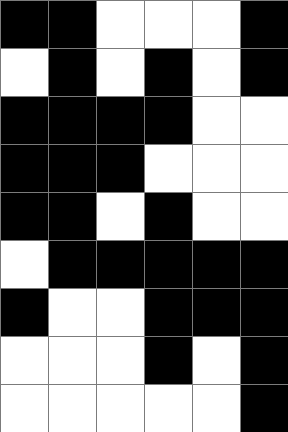[["black", "black", "white", "white", "white", "black"], ["white", "black", "white", "black", "white", "black"], ["black", "black", "black", "black", "white", "white"], ["black", "black", "black", "white", "white", "white"], ["black", "black", "white", "black", "white", "white"], ["white", "black", "black", "black", "black", "black"], ["black", "white", "white", "black", "black", "black"], ["white", "white", "white", "black", "white", "black"], ["white", "white", "white", "white", "white", "black"]]